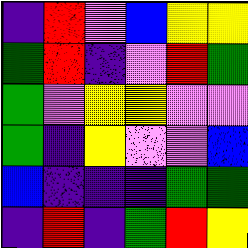[["indigo", "red", "violet", "blue", "yellow", "yellow"], ["green", "red", "indigo", "violet", "red", "green"], ["green", "violet", "yellow", "yellow", "violet", "violet"], ["green", "indigo", "yellow", "violet", "violet", "blue"], ["blue", "indigo", "indigo", "indigo", "green", "green"], ["indigo", "red", "indigo", "green", "red", "yellow"]]